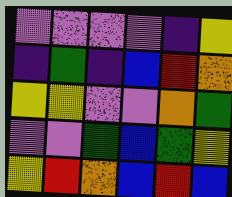[["violet", "violet", "violet", "violet", "indigo", "yellow"], ["indigo", "green", "indigo", "blue", "red", "orange"], ["yellow", "yellow", "violet", "violet", "orange", "green"], ["violet", "violet", "green", "blue", "green", "yellow"], ["yellow", "red", "orange", "blue", "red", "blue"]]